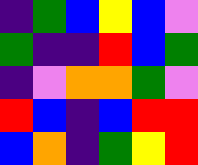[["indigo", "green", "blue", "yellow", "blue", "violet"], ["green", "indigo", "indigo", "red", "blue", "green"], ["indigo", "violet", "orange", "orange", "green", "violet"], ["red", "blue", "indigo", "blue", "red", "red"], ["blue", "orange", "indigo", "green", "yellow", "red"]]